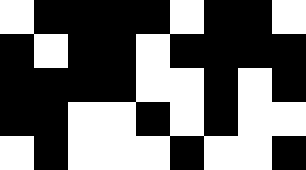[["white", "black", "black", "black", "black", "white", "black", "black", "white"], ["black", "white", "black", "black", "white", "black", "black", "black", "black"], ["black", "black", "black", "black", "white", "white", "black", "white", "black"], ["black", "black", "white", "white", "black", "white", "black", "white", "white"], ["white", "black", "white", "white", "white", "black", "white", "white", "black"]]